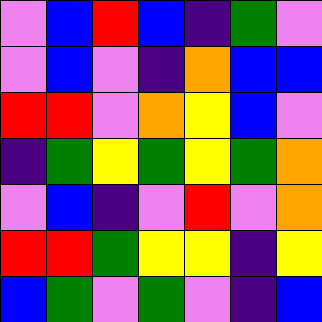[["violet", "blue", "red", "blue", "indigo", "green", "violet"], ["violet", "blue", "violet", "indigo", "orange", "blue", "blue"], ["red", "red", "violet", "orange", "yellow", "blue", "violet"], ["indigo", "green", "yellow", "green", "yellow", "green", "orange"], ["violet", "blue", "indigo", "violet", "red", "violet", "orange"], ["red", "red", "green", "yellow", "yellow", "indigo", "yellow"], ["blue", "green", "violet", "green", "violet", "indigo", "blue"]]